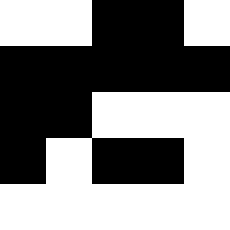[["white", "white", "black", "black", "white"], ["black", "black", "black", "black", "black"], ["black", "black", "white", "white", "white"], ["black", "white", "black", "black", "white"], ["white", "white", "white", "white", "white"]]